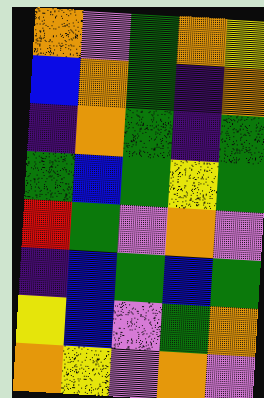[["orange", "violet", "green", "orange", "yellow"], ["blue", "orange", "green", "indigo", "orange"], ["indigo", "orange", "green", "indigo", "green"], ["green", "blue", "green", "yellow", "green"], ["red", "green", "violet", "orange", "violet"], ["indigo", "blue", "green", "blue", "green"], ["yellow", "blue", "violet", "green", "orange"], ["orange", "yellow", "violet", "orange", "violet"]]